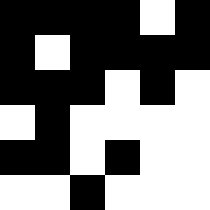[["black", "black", "black", "black", "white", "black"], ["black", "white", "black", "black", "black", "black"], ["black", "black", "black", "white", "black", "white"], ["white", "black", "white", "white", "white", "white"], ["black", "black", "white", "black", "white", "white"], ["white", "white", "black", "white", "white", "white"]]